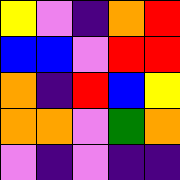[["yellow", "violet", "indigo", "orange", "red"], ["blue", "blue", "violet", "red", "red"], ["orange", "indigo", "red", "blue", "yellow"], ["orange", "orange", "violet", "green", "orange"], ["violet", "indigo", "violet", "indigo", "indigo"]]